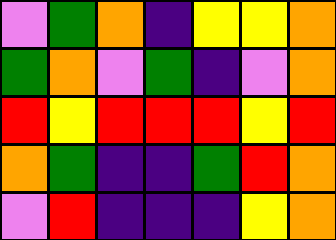[["violet", "green", "orange", "indigo", "yellow", "yellow", "orange"], ["green", "orange", "violet", "green", "indigo", "violet", "orange"], ["red", "yellow", "red", "red", "red", "yellow", "red"], ["orange", "green", "indigo", "indigo", "green", "red", "orange"], ["violet", "red", "indigo", "indigo", "indigo", "yellow", "orange"]]